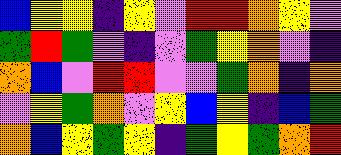[["blue", "yellow", "yellow", "indigo", "yellow", "violet", "red", "red", "orange", "yellow", "violet"], ["green", "red", "green", "violet", "indigo", "violet", "green", "yellow", "orange", "violet", "indigo"], ["orange", "blue", "violet", "red", "red", "violet", "violet", "green", "orange", "indigo", "orange"], ["violet", "yellow", "green", "orange", "violet", "yellow", "blue", "yellow", "indigo", "blue", "green"], ["orange", "blue", "yellow", "green", "yellow", "indigo", "green", "yellow", "green", "orange", "red"]]